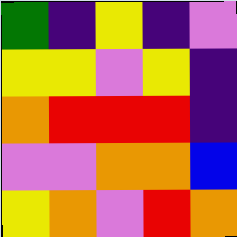[["green", "indigo", "yellow", "indigo", "violet"], ["yellow", "yellow", "violet", "yellow", "indigo"], ["orange", "red", "red", "red", "indigo"], ["violet", "violet", "orange", "orange", "blue"], ["yellow", "orange", "violet", "red", "orange"]]